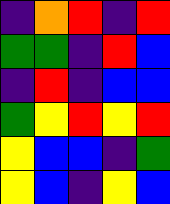[["indigo", "orange", "red", "indigo", "red"], ["green", "green", "indigo", "red", "blue"], ["indigo", "red", "indigo", "blue", "blue"], ["green", "yellow", "red", "yellow", "red"], ["yellow", "blue", "blue", "indigo", "green"], ["yellow", "blue", "indigo", "yellow", "blue"]]